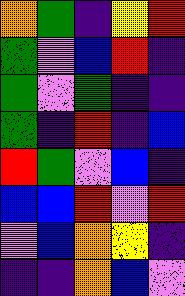[["orange", "green", "indigo", "yellow", "red"], ["green", "violet", "blue", "red", "indigo"], ["green", "violet", "green", "indigo", "indigo"], ["green", "indigo", "red", "indigo", "blue"], ["red", "green", "violet", "blue", "indigo"], ["blue", "blue", "red", "violet", "red"], ["violet", "blue", "orange", "yellow", "indigo"], ["indigo", "indigo", "orange", "blue", "violet"]]